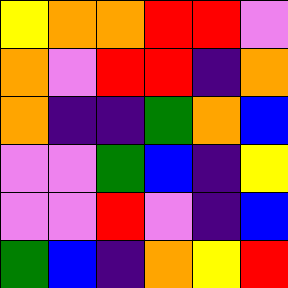[["yellow", "orange", "orange", "red", "red", "violet"], ["orange", "violet", "red", "red", "indigo", "orange"], ["orange", "indigo", "indigo", "green", "orange", "blue"], ["violet", "violet", "green", "blue", "indigo", "yellow"], ["violet", "violet", "red", "violet", "indigo", "blue"], ["green", "blue", "indigo", "orange", "yellow", "red"]]